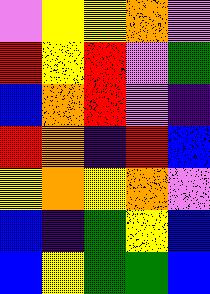[["violet", "yellow", "yellow", "orange", "violet"], ["red", "yellow", "red", "violet", "green"], ["blue", "orange", "red", "violet", "indigo"], ["red", "orange", "indigo", "red", "blue"], ["yellow", "orange", "yellow", "orange", "violet"], ["blue", "indigo", "green", "yellow", "blue"], ["blue", "yellow", "green", "green", "blue"]]